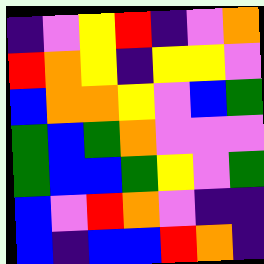[["indigo", "violet", "yellow", "red", "indigo", "violet", "orange"], ["red", "orange", "yellow", "indigo", "yellow", "yellow", "violet"], ["blue", "orange", "orange", "yellow", "violet", "blue", "green"], ["green", "blue", "green", "orange", "violet", "violet", "violet"], ["green", "blue", "blue", "green", "yellow", "violet", "green"], ["blue", "violet", "red", "orange", "violet", "indigo", "indigo"], ["blue", "indigo", "blue", "blue", "red", "orange", "indigo"]]